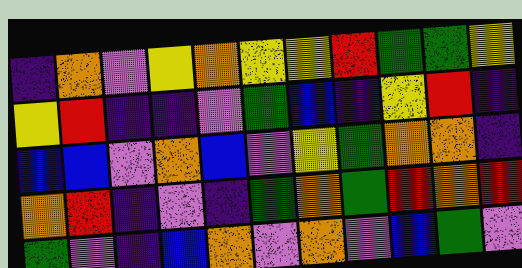[["indigo", "orange", "violet", "yellow", "orange", "yellow", "yellow", "red", "green", "green", "yellow"], ["yellow", "red", "indigo", "indigo", "violet", "green", "blue", "indigo", "yellow", "red", "indigo"], ["blue", "blue", "violet", "orange", "blue", "violet", "yellow", "green", "orange", "orange", "indigo"], ["orange", "red", "indigo", "violet", "indigo", "green", "orange", "green", "red", "orange", "red"], ["green", "violet", "indigo", "blue", "orange", "violet", "orange", "violet", "blue", "green", "violet"]]